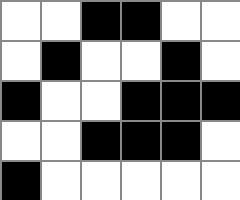[["white", "white", "black", "black", "white", "white"], ["white", "black", "white", "white", "black", "white"], ["black", "white", "white", "black", "black", "black"], ["white", "white", "black", "black", "black", "white"], ["black", "white", "white", "white", "white", "white"]]